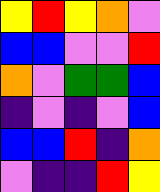[["yellow", "red", "yellow", "orange", "violet"], ["blue", "blue", "violet", "violet", "red"], ["orange", "violet", "green", "green", "blue"], ["indigo", "violet", "indigo", "violet", "blue"], ["blue", "blue", "red", "indigo", "orange"], ["violet", "indigo", "indigo", "red", "yellow"]]